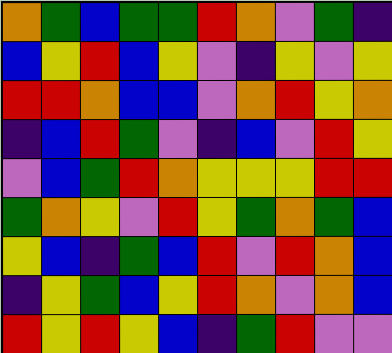[["orange", "green", "blue", "green", "green", "red", "orange", "violet", "green", "indigo"], ["blue", "yellow", "red", "blue", "yellow", "violet", "indigo", "yellow", "violet", "yellow"], ["red", "red", "orange", "blue", "blue", "violet", "orange", "red", "yellow", "orange"], ["indigo", "blue", "red", "green", "violet", "indigo", "blue", "violet", "red", "yellow"], ["violet", "blue", "green", "red", "orange", "yellow", "yellow", "yellow", "red", "red"], ["green", "orange", "yellow", "violet", "red", "yellow", "green", "orange", "green", "blue"], ["yellow", "blue", "indigo", "green", "blue", "red", "violet", "red", "orange", "blue"], ["indigo", "yellow", "green", "blue", "yellow", "red", "orange", "violet", "orange", "blue"], ["red", "yellow", "red", "yellow", "blue", "indigo", "green", "red", "violet", "violet"]]